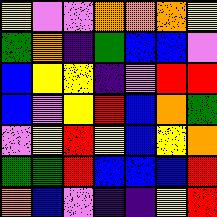[["yellow", "violet", "violet", "orange", "orange", "orange", "yellow"], ["green", "orange", "indigo", "green", "blue", "blue", "violet"], ["blue", "yellow", "yellow", "indigo", "violet", "red", "red"], ["blue", "violet", "yellow", "red", "blue", "orange", "green"], ["violet", "yellow", "red", "yellow", "blue", "yellow", "orange"], ["green", "green", "red", "blue", "blue", "blue", "red"], ["orange", "blue", "violet", "indigo", "indigo", "yellow", "red"]]